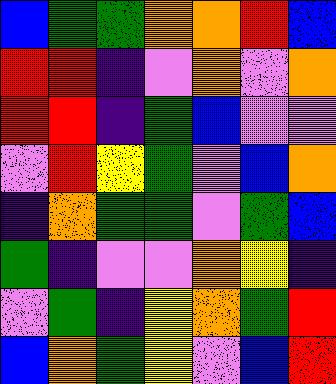[["blue", "green", "green", "orange", "orange", "red", "blue"], ["red", "red", "indigo", "violet", "orange", "violet", "orange"], ["red", "red", "indigo", "green", "blue", "violet", "violet"], ["violet", "red", "yellow", "green", "violet", "blue", "orange"], ["indigo", "orange", "green", "green", "violet", "green", "blue"], ["green", "indigo", "violet", "violet", "orange", "yellow", "indigo"], ["violet", "green", "indigo", "yellow", "orange", "green", "red"], ["blue", "orange", "green", "yellow", "violet", "blue", "red"]]